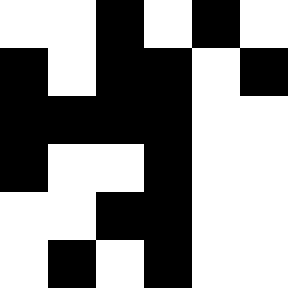[["white", "white", "black", "white", "black", "white"], ["black", "white", "black", "black", "white", "black"], ["black", "black", "black", "black", "white", "white"], ["black", "white", "white", "black", "white", "white"], ["white", "white", "black", "black", "white", "white"], ["white", "black", "white", "black", "white", "white"]]